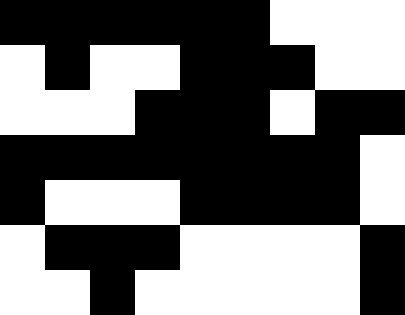[["black", "black", "black", "black", "black", "black", "white", "white", "white"], ["white", "black", "white", "white", "black", "black", "black", "white", "white"], ["white", "white", "white", "black", "black", "black", "white", "black", "black"], ["black", "black", "black", "black", "black", "black", "black", "black", "white"], ["black", "white", "white", "white", "black", "black", "black", "black", "white"], ["white", "black", "black", "black", "white", "white", "white", "white", "black"], ["white", "white", "black", "white", "white", "white", "white", "white", "black"]]